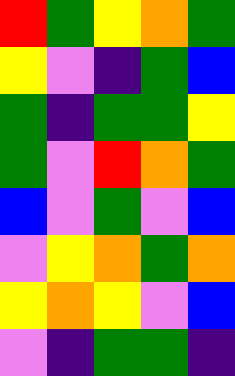[["red", "green", "yellow", "orange", "green"], ["yellow", "violet", "indigo", "green", "blue"], ["green", "indigo", "green", "green", "yellow"], ["green", "violet", "red", "orange", "green"], ["blue", "violet", "green", "violet", "blue"], ["violet", "yellow", "orange", "green", "orange"], ["yellow", "orange", "yellow", "violet", "blue"], ["violet", "indigo", "green", "green", "indigo"]]